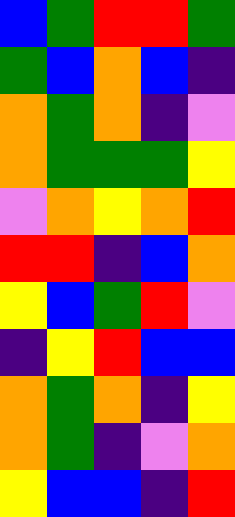[["blue", "green", "red", "red", "green"], ["green", "blue", "orange", "blue", "indigo"], ["orange", "green", "orange", "indigo", "violet"], ["orange", "green", "green", "green", "yellow"], ["violet", "orange", "yellow", "orange", "red"], ["red", "red", "indigo", "blue", "orange"], ["yellow", "blue", "green", "red", "violet"], ["indigo", "yellow", "red", "blue", "blue"], ["orange", "green", "orange", "indigo", "yellow"], ["orange", "green", "indigo", "violet", "orange"], ["yellow", "blue", "blue", "indigo", "red"]]